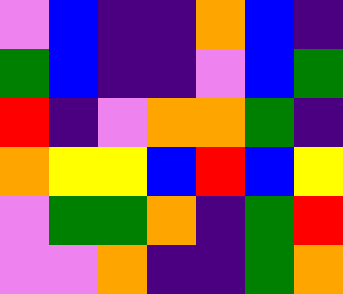[["violet", "blue", "indigo", "indigo", "orange", "blue", "indigo"], ["green", "blue", "indigo", "indigo", "violet", "blue", "green"], ["red", "indigo", "violet", "orange", "orange", "green", "indigo"], ["orange", "yellow", "yellow", "blue", "red", "blue", "yellow"], ["violet", "green", "green", "orange", "indigo", "green", "red"], ["violet", "violet", "orange", "indigo", "indigo", "green", "orange"]]